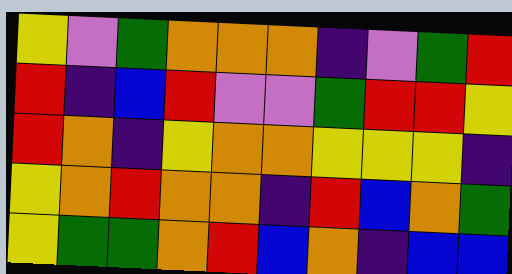[["yellow", "violet", "green", "orange", "orange", "orange", "indigo", "violet", "green", "red"], ["red", "indigo", "blue", "red", "violet", "violet", "green", "red", "red", "yellow"], ["red", "orange", "indigo", "yellow", "orange", "orange", "yellow", "yellow", "yellow", "indigo"], ["yellow", "orange", "red", "orange", "orange", "indigo", "red", "blue", "orange", "green"], ["yellow", "green", "green", "orange", "red", "blue", "orange", "indigo", "blue", "blue"]]